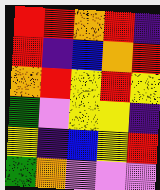[["red", "red", "orange", "red", "indigo"], ["red", "indigo", "blue", "orange", "red"], ["orange", "red", "yellow", "red", "yellow"], ["green", "violet", "yellow", "yellow", "indigo"], ["yellow", "indigo", "blue", "yellow", "red"], ["green", "orange", "violet", "violet", "violet"]]